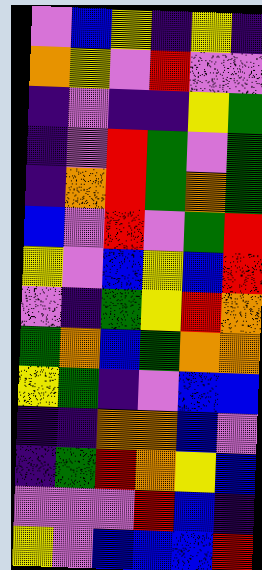[["violet", "blue", "yellow", "indigo", "yellow", "indigo"], ["orange", "yellow", "violet", "red", "violet", "violet"], ["indigo", "violet", "indigo", "indigo", "yellow", "green"], ["indigo", "violet", "red", "green", "violet", "green"], ["indigo", "orange", "red", "green", "orange", "green"], ["blue", "violet", "red", "violet", "green", "red"], ["yellow", "violet", "blue", "yellow", "blue", "red"], ["violet", "indigo", "green", "yellow", "red", "orange"], ["green", "orange", "blue", "green", "orange", "orange"], ["yellow", "green", "indigo", "violet", "blue", "blue"], ["indigo", "indigo", "orange", "orange", "blue", "violet"], ["indigo", "green", "red", "orange", "yellow", "blue"], ["violet", "violet", "violet", "red", "blue", "indigo"], ["yellow", "violet", "blue", "blue", "blue", "red"]]